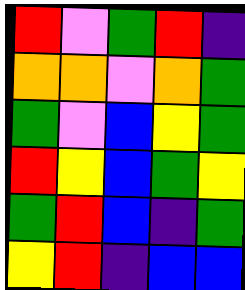[["red", "violet", "green", "red", "indigo"], ["orange", "orange", "violet", "orange", "green"], ["green", "violet", "blue", "yellow", "green"], ["red", "yellow", "blue", "green", "yellow"], ["green", "red", "blue", "indigo", "green"], ["yellow", "red", "indigo", "blue", "blue"]]